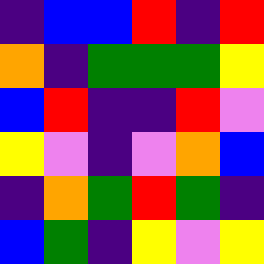[["indigo", "blue", "blue", "red", "indigo", "red"], ["orange", "indigo", "green", "green", "green", "yellow"], ["blue", "red", "indigo", "indigo", "red", "violet"], ["yellow", "violet", "indigo", "violet", "orange", "blue"], ["indigo", "orange", "green", "red", "green", "indigo"], ["blue", "green", "indigo", "yellow", "violet", "yellow"]]